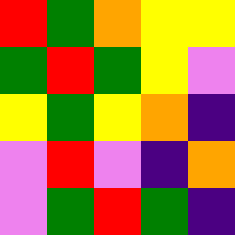[["red", "green", "orange", "yellow", "yellow"], ["green", "red", "green", "yellow", "violet"], ["yellow", "green", "yellow", "orange", "indigo"], ["violet", "red", "violet", "indigo", "orange"], ["violet", "green", "red", "green", "indigo"]]